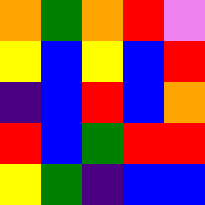[["orange", "green", "orange", "red", "violet"], ["yellow", "blue", "yellow", "blue", "red"], ["indigo", "blue", "red", "blue", "orange"], ["red", "blue", "green", "red", "red"], ["yellow", "green", "indigo", "blue", "blue"]]